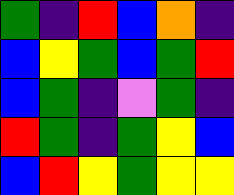[["green", "indigo", "red", "blue", "orange", "indigo"], ["blue", "yellow", "green", "blue", "green", "red"], ["blue", "green", "indigo", "violet", "green", "indigo"], ["red", "green", "indigo", "green", "yellow", "blue"], ["blue", "red", "yellow", "green", "yellow", "yellow"]]